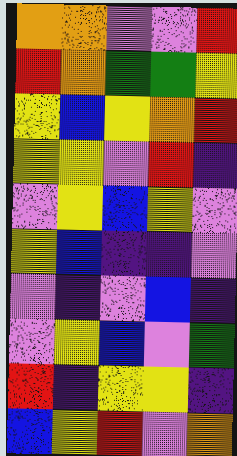[["orange", "orange", "violet", "violet", "red"], ["red", "orange", "green", "green", "yellow"], ["yellow", "blue", "yellow", "orange", "red"], ["yellow", "yellow", "violet", "red", "indigo"], ["violet", "yellow", "blue", "yellow", "violet"], ["yellow", "blue", "indigo", "indigo", "violet"], ["violet", "indigo", "violet", "blue", "indigo"], ["violet", "yellow", "blue", "violet", "green"], ["red", "indigo", "yellow", "yellow", "indigo"], ["blue", "yellow", "red", "violet", "orange"]]